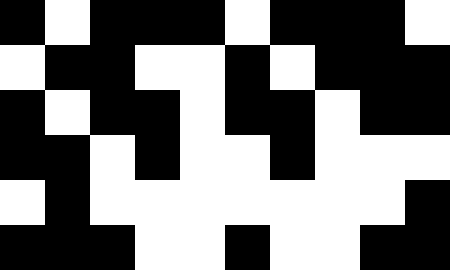[["black", "white", "black", "black", "black", "white", "black", "black", "black", "white"], ["white", "black", "black", "white", "white", "black", "white", "black", "black", "black"], ["black", "white", "black", "black", "white", "black", "black", "white", "black", "black"], ["black", "black", "white", "black", "white", "white", "black", "white", "white", "white"], ["white", "black", "white", "white", "white", "white", "white", "white", "white", "black"], ["black", "black", "black", "white", "white", "black", "white", "white", "black", "black"]]